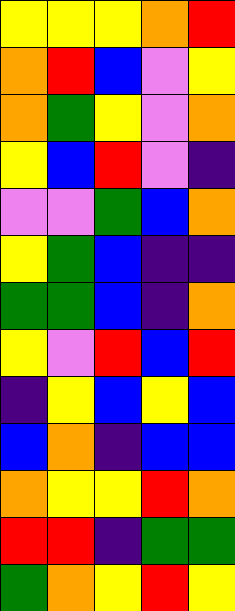[["yellow", "yellow", "yellow", "orange", "red"], ["orange", "red", "blue", "violet", "yellow"], ["orange", "green", "yellow", "violet", "orange"], ["yellow", "blue", "red", "violet", "indigo"], ["violet", "violet", "green", "blue", "orange"], ["yellow", "green", "blue", "indigo", "indigo"], ["green", "green", "blue", "indigo", "orange"], ["yellow", "violet", "red", "blue", "red"], ["indigo", "yellow", "blue", "yellow", "blue"], ["blue", "orange", "indigo", "blue", "blue"], ["orange", "yellow", "yellow", "red", "orange"], ["red", "red", "indigo", "green", "green"], ["green", "orange", "yellow", "red", "yellow"]]